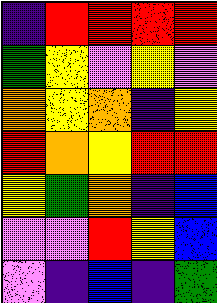[["indigo", "red", "red", "red", "red"], ["green", "yellow", "violet", "yellow", "violet"], ["orange", "yellow", "orange", "indigo", "yellow"], ["red", "orange", "yellow", "red", "red"], ["yellow", "green", "orange", "indigo", "blue"], ["violet", "violet", "red", "yellow", "blue"], ["violet", "indigo", "blue", "indigo", "green"]]